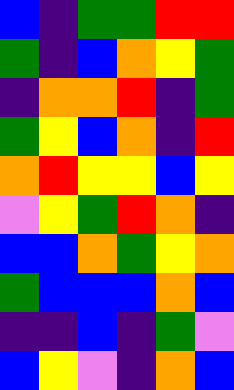[["blue", "indigo", "green", "green", "red", "red"], ["green", "indigo", "blue", "orange", "yellow", "green"], ["indigo", "orange", "orange", "red", "indigo", "green"], ["green", "yellow", "blue", "orange", "indigo", "red"], ["orange", "red", "yellow", "yellow", "blue", "yellow"], ["violet", "yellow", "green", "red", "orange", "indigo"], ["blue", "blue", "orange", "green", "yellow", "orange"], ["green", "blue", "blue", "blue", "orange", "blue"], ["indigo", "indigo", "blue", "indigo", "green", "violet"], ["blue", "yellow", "violet", "indigo", "orange", "blue"]]